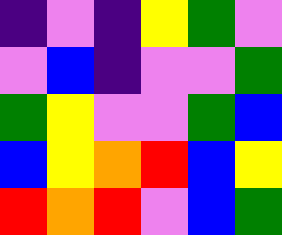[["indigo", "violet", "indigo", "yellow", "green", "violet"], ["violet", "blue", "indigo", "violet", "violet", "green"], ["green", "yellow", "violet", "violet", "green", "blue"], ["blue", "yellow", "orange", "red", "blue", "yellow"], ["red", "orange", "red", "violet", "blue", "green"]]